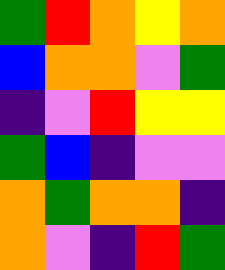[["green", "red", "orange", "yellow", "orange"], ["blue", "orange", "orange", "violet", "green"], ["indigo", "violet", "red", "yellow", "yellow"], ["green", "blue", "indigo", "violet", "violet"], ["orange", "green", "orange", "orange", "indigo"], ["orange", "violet", "indigo", "red", "green"]]